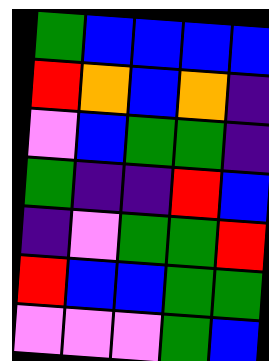[["green", "blue", "blue", "blue", "blue"], ["red", "orange", "blue", "orange", "indigo"], ["violet", "blue", "green", "green", "indigo"], ["green", "indigo", "indigo", "red", "blue"], ["indigo", "violet", "green", "green", "red"], ["red", "blue", "blue", "green", "green"], ["violet", "violet", "violet", "green", "blue"]]